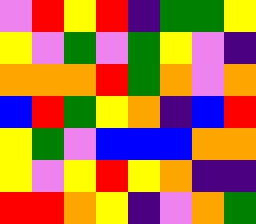[["violet", "red", "yellow", "red", "indigo", "green", "green", "yellow"], ["yellow", "violet", "green", "violet", "green", "yellow", "violet", "indigo"], ["orange", "orange", "orange", "red", "green", "orange", "violet", "orange"], ["blue", "red", "green", "yellow", "orange", "indigo", "blue", "red"], ["yellow", "green", "violet", "blue", "blue", "blue", "orange", "orange"], ["yellow", "violet", "yellow", "red", "yellow", "orange", "indigo", "indigo"], ["red", "red", "orange", "yellow", "indigo", "violet", "orange", "green"]]